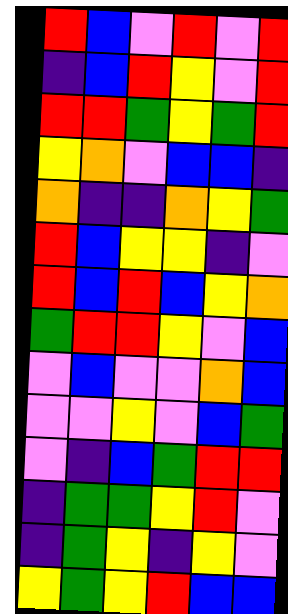[["red", "blue", "violet", "red", "violet", "red"], ["indigo", "blue", "red", "yellow", "violet", "red"], ["red", "red", "green", "yellow", "green", "red"], ["yellow", "orange", "violet", "blue", "blue", "indigo"], ["orange", "indigo", "indigo", "orange", "yellow", "green"], ["red", "blue", "yellow", "yellow", "indigo", "violet"], ["red", "blue", "red", "blue", "yellow", "orange"], ["green", "red", "red", "yellow", "violet", "blue"], ["violet", "blue", "violet", "violet", "orange", "blue"], ["violet", "violet", "yellow", "violet", "blue", "green"], ["violet", "indigo", "blue", "green", "red", "red"], ["indigo", "green", "green", "yellow", "red", "violet"], ["indigo", "green", "yellow", "indigo", "yellow", "violet"], ["yellow", "green", "yellow", "red", "blue", "blue"]]